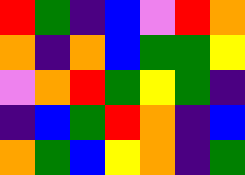[["red", "green", "indigo", "blue", "violet", "red", "orange"], ["orange", "indigo", "orange", "blue", "green", "green", "yellow"], ["violet", "orange", "red", "green", "yellow", "green", "indigo"], ["indigo", "blue", "green", "red", "orange", "indigo", "blue"], ["orange", "green", "blue", "yellow", "orange", "indigo", "green"]]